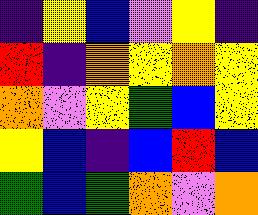[["indigo", "yellow", "blue", "violet", "yellow", "indigo"], ["red", "indigo", "orange", "yellow", "orange", "yellow"], ["orange", "violet", "yellow", "green", "blue", "yellow"], ["yellow", "blue", "indigo", "blue", "red", "blue"], ["green", "blue", "green", "orange", "violet", "orange"]]